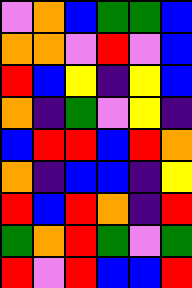[["violet", "orange", "blue", "green", "green", "blue"], ["orange", "orange", "violet", "red", "violet", "blue"], ["red", "blue", "yellow", "indigo", "yellow", "blue"], ["orange", "indigo", "green", "violet", "yellow", "indigo"], ["blue", "red", "red", "blue", "red", "orange"], ["orange", "indigo", "blue", "blue", "indigo", "yellow"], ["red", "blue", "red", "orange", "indigo", "red"], ["green", "orange", "red", "green", "violet", "green"], ["red", "violet", "red", "blue", "blue", "red"]]